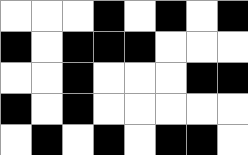[["white", "white", "white", "black", "white", "black", "white", "black"], ["black", "white", "black", "black", "black", "white", "white", "white"], ["white", "white", "black", "white", "white", "white", "black", "black"], ["black", "white", "black", "white", "white", "white", "white", "white"], ["white", "black", "white", "black", "white", "black", "black", "white"]]